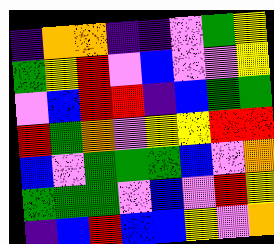[["indigo", "orange", "orange", "indigo", "indigo", "violet", "green", "yellow"], ["green", "yellow", "red", "violet", "blue", "violet", "violet", "yellow"], ["violet", "blue", "red", "red", "indigo", "blue", "green", "green"], ["red", "green", "orange", "violet", "yellow", "yellow", "red", "red"], ["blue", "violet", "green", "green", "green", "blue", "violet", "orange"], ["green", "green", "green", "violet", "blue", "violet", "red", "yellow"], ["indigo", "blue", "red", "blue", "blue", "yellow", "violet", "orange"]]